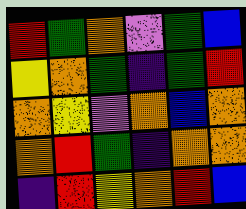[["red", "green", "orange", "violet", "green", "blue"], ["yellow", "orange", "green", "indigo", "green", "red"], ["orange", "yellow", "violet", "orange", "blue", "orange"], ["orange", "red", "green", "indigo", "orange", "orange"], ["indigo", "red", "yellow", "orange", "red", "blue"]]